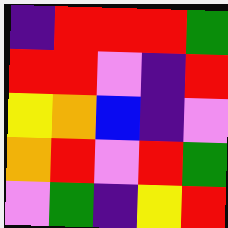[["indigo", "red", "red", "red", "green"], ["red", "red", "violet", "indigo", "red"], ["yellow", "orange", "blue", "indigo", "violet"], ["orange", "red", "violet", "red", "green"], ["violet", "green", "indigo", "yellow", "red"]]